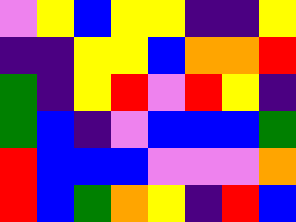[["violet", "yellow", "blue", "yellow", "yellow", "indigo", "indigo", "yellow"], ["indigo", "indigo", "yellow", "yellow", "blue", "orange", "orange", "red"], ["green", "indigo", "yellow", "red", "violet", "red", "yellow", "indigo"], ["green", "blue", "indigo", "violet", "blue", "blue", "blue", "green"], ["red", "blue", "blue", "blue", "violet", "violet", "violet", "orange"], ["red", "blue", "green", "orange", "yellow", "indigo", "red", "blue"]]